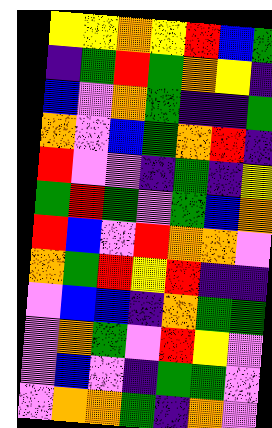[["yellow", "yellow", "orange", "yellow", "red", "blue", "green"], ["indigo", "green", "red", "green", "orange", "yellow", "indigo"], ["blue", "violet", "orange", "green", "indigo", "indigo", "green"], ["orange", "violet", "blue", "green", "orange", "red", "indigo"], ["red", "violet", "violet", "indigo", "green", "indigo", "yellow"], ["green", "red", "green", "violet", "green", "blue", "orange"], ["red", "blue", "violet", "red", "orange", "orange", "violet"], ["orange", "green", "red", "yellow", "red", "indigo", "indigo"], ["violet", "blue", "blue", "indigo", "orange", "green", "green"], ["violet", "orange", "green", "violet", "red", "yellow", "violet"], ["violet", "blue", "violet", "indigo", "green", "green", "violet"], ["violet", "orange", "orange", "green", "indigo", "orange", "violet"]]